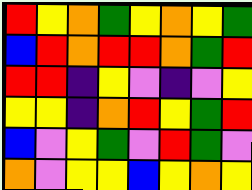[["red", "yellow", "orange", "green", "yellow", "orange", "yellow", "green"], ["blue", "red", "orange", "red", "red", "orange", "green", "red"], ["red", "red", "indigo", "yellow", "violet", "indigo", "violet", "yellow"], ["yellow", "yellow", "indigo", "orange", "red", "yellow", "green", "red"], ["blue", "violet", "yellow", "green", "violet", "red", "green", "violet"], ["orange", "violet", "yellow", "yellow", "blue", "yellow", "orange", "yellow"]]